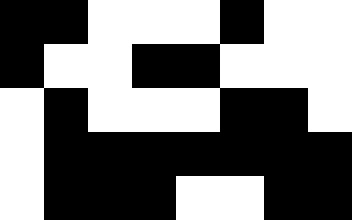[["black", "black", "white", "white", "white", "black", "white", "white"], ["black", "white", "white", "black", "black", "white", "white", "white"], ["white", "black", "white", "white", "white", "black", "black", "white"], ["white", "black", "black", "black", "black", "black", "black", "black"], ["white", "black", "black", "black", "white", "white", "black", "black"]]